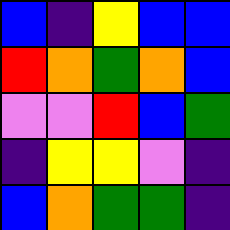[["blue", "indigo", "yellow", "blue", "blue"], ["red", "orange", "green", "orange", "blue"], ["violet", "violet", "red", "blue", "green"], ["indigo", "yellow", "yellow", "violet", "indigo"], ["blue", "orange", "green", "green", "indigo"]]